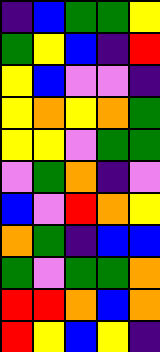[["indigo", "blue", "green", "green", "yellow"], ["green", "yellow", "blue", "indigo", "red"], ["yellow", "blue", "violet", "violet", "indigo"], ["yellow", "orange", "yellow", "orange", "green"], ["yellow", "yellow", "violet", "green", "green"], ["violet", "green", "orange", "indigo", "violet"], ["blue", "violet", "red", "orange", "yellow"], ["orange", "green", "indigo", "blue", "blue"], ["green", "violet", "green", "green", "orange"], ["red", "red", "orange", "blue", "orange"], ["red", "yellow", "blue", "yellow", "indigo"]]